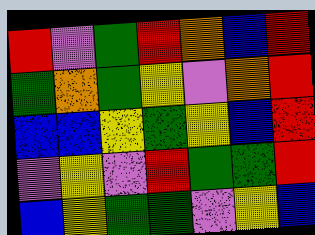[["red", "violet", "green", "red", "orange", "blue", "red"], ["green", "orange", "green", "yellow", "violet", "orange", "red"], ["blue", "blue", "yellow", "green", "yellow", "blue", "red"], ["violet", "yellow", "violet", "red", "green", "green", "red"], ["blue", "yellow", "green", "green", "violet", "yellow", "blue"]]